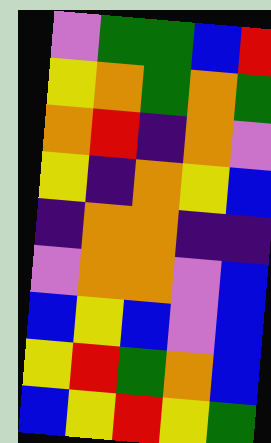[["violet", "green", "green", "blue", "red"], ["yellow", "orange", "green", "orange", "green"], ["orange", "red", "indigo", "orange", "violet"], ["yellow", "indigo", "orange", "yellow", "blue"], ["indigo", "orange", "orange", "indigo", "indigo"], ["violet", "orange", "orange", "violet", "blue"], ["blue", "yellow", "blue", "violet", "blue"], ["yellow", "red", "green", "orange", "blue"], ["blue", "yellow", "red", "yellow", "green"]]